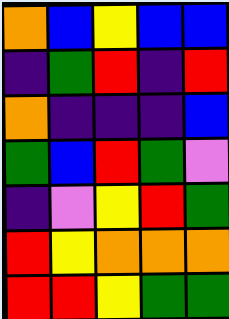[["orange", "blue", "yellow", "blue", "blue"], ["indigo", "green", "red", "indigo", "red"], ["orange", "indigo", "indigo", "indigo", "blue"], ["green", "blue", "red", "green", "violet"], ["indigo", "violet", "yellow", "red", "green"], ["red", "yellow", "orange", "orange", "orange"], ["red", "red", "yellow", "green", "green"]]